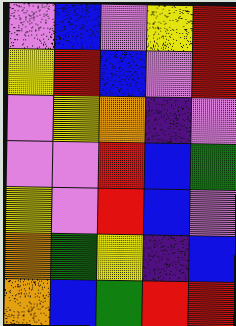[["violet", "blue", "violet", "yellow", "red"], ["yellow", "red", "blue", "violet", "red"], ["violet", "yellow", "orange", "indigo", "violet"], ["violet", "violet", "red", "blue", "green"], ["yellow", "violet", "red", "blue", "violet"], ["orange", "green", "yellow", "indigo", "blue"], ["orange", "blue", "green", "red", "red"]]